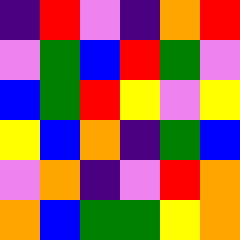[["indigo", "red", "violet", "indigo", "orange", "red"], ["violet", "green", "blue", "red", "green", "violet"], ["blue", "green", "red", "yellow", "violet", "yellow"], ["yellow", "blue", "orange", "indigo", "green", "blue"], ["violet", "orange", "indigo", "violet", "red", "orange"], ["orange", "blue", "green", "green", "yellow", "orange"]]